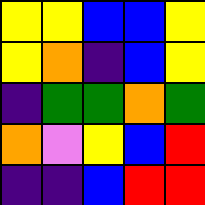[["yellow", "yellow", "blue", "blue", "yellow"], ["yellow", "orange", "indigo", "blue", "yellow"], ["indigo", "green", "green", "orange", "green"], ["orange", "violet", "yellow", "blue", "red"], ["indigo", "indigo", "blue", "red", "red"]]